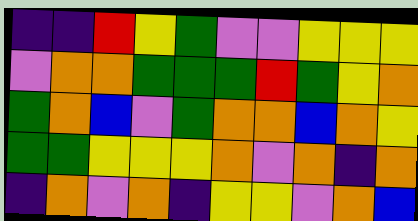[["indigo", "indigo", "red", "yellow", "green", "violet", "violet", "yellow", "yellow", "yellow"], ["violet", "orange", "orange", "green", "green", "green", "red", "green", "yellow", "orange"], ["green", "orange", "blue", "violet", "green", "orange", "orange", "blue", "orange", "yellow"], ["green", "green", "yellow", "yellow", "yellow", "orange", "violet", "orange", "indigo", "orange"], ["indigo", "orange", "violet", "orange", "indigo", "yellow", "yellow", "violet", "orange", "blue"]]